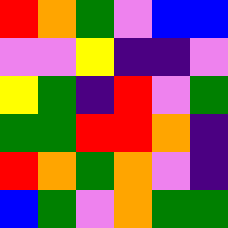[["red", "orange", "green", "violet", "blue", "blue"], ["violet", "violet", "yellow", "indigo", "indigo", "violet"], ["yellow", "green", "indigo", "red", "violet", "green"], ["green", "green", "red", "red", "orange", "indigo"], ["red", "orange", "green", "orange", "violet", "indigo"], ["blue", "green", "violet", "orange", "green", "green"]]